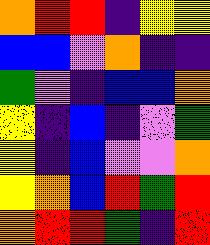[["orange", "red", "red", "indigo", "yellow", "yellow"], ["blue", "blue", "violet", "orange", "indigo", "indigo"], ["green", "violet", "indigo", "blue", "blue", "orange"], ["yellow", "indigo", "blue", "indigo", "violet", "green"], ["yellow", "indigo", "blue", "violet", "violet", "orange"], ["yellow", "orange", "blue", "red", "green", "red"], ["orange", "red", "red", "green", "indigo", "red"]]